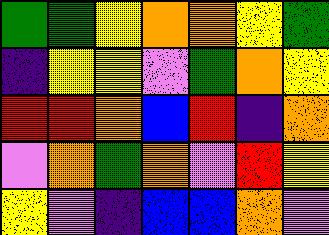[["green", "green", "yellow", "orange", "orange", "yellow", "green"], ["indigo", "yellow", "yellow", "violet", "green", "orange", "yellow"], ["red", "red", "orange", "blue", "red", "indigo", "orange"], ["violet", "orange", "green", "orange", "violet", "red", "yellow"], ["yellow", "violet", "indigo", "blue", "blue", "orange", "violet"]]